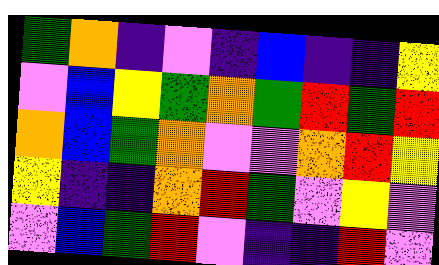[["green", "orange", "indigo", "violet", "indigo", "blue", "indigo", "indigo", "yellow"], ["violet", "blue", "yellow", "green", "orange", "green", "red", "green", "red"], ["orange", "blue", "green", "orange", "violet", "violet", "orange", "red", "yellow"], ["yellow", "indigo", "indigo", "orange", "red", "green", "violet", "yellow", "violet"], ["violet", "blue", "green", "red", "violet", "indigo", "indigo", "red", "violet"]]